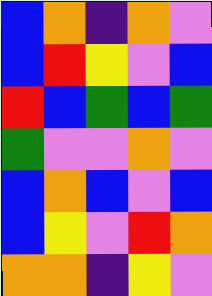[["blue", "orange", "indigo", "orange", "violet"], ["blue", "red", "yellow", "violet", "blue"], ["red", "blue", "green", "blue", "green"], ["green", "violet", "violet", "orange", "violet"], ["blue", "orange", "blue", "violet", "blue"], ["blue", "yellow", "violet", "red", "orange"], ["orange", "orange", "indigo", "yellow", "violet"]]